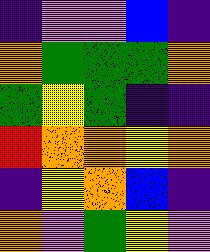[["indigo", "violet", "violet", "blue", "indigo"], ["orange", "green", "green", "green", "orange"], ["green", "yellow", "green", "indigo", "indigo"], ["red", "orange", "orange", "yellow", "orange"], ["indigo", "yellow", "orange", "blue", "indigo"], ["orange", "violet", "green", "yellow", "violet"]]